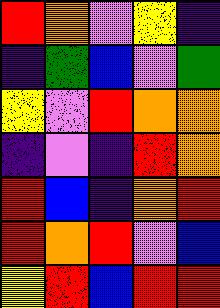[["red", "orange", "violet", "yellow", "indigo"], ["indigo", "green", "blue", "violet", "green"], ["yellow", "violet", "red", "orange", "orange"], ["indigo", "violet", "indigo", "red", "orange"], ["red", "blue", "indigo", "orange", "red"], ["red", "orange", "red", "violet", "blue"], ["yellow", "red", "blue", "red", "red"]]